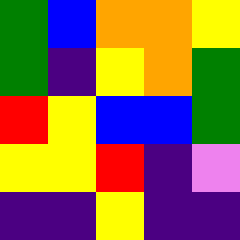[["green", "blue", "orange", "orange", "yellow"], ["green", "indigo", "yellow", "orange", "green"], ["red", "yellow", "blue", "blue", "green"], ["yellow", "yellow", "red", "indigo", "violet"], ["indigo", "indigo", "yellow", "indigo", "indigo"]]